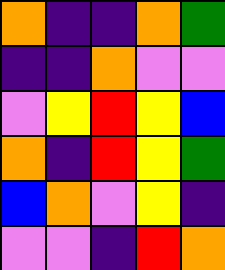[["orange", "indigo", "indigo", "orange", "green"], ["indigo", "indigo", "orange", "violet", "violet"], ["violet", "yellow", "red", "yellow", "blue"], ["orange", "indigo", "red", "yellow", "green"], ["blue", "orange", "violet", "yellow", "indigo"], ["violet", "violet", "indigo", "red", "orange"]]